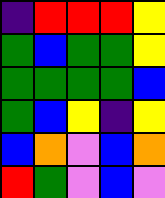[["indigo", "red", "red", "red", "yellow"], ["green", "blue", "green", "green", "yellow"], ["green", "green", "green", "green", "blue"], ["green", "blue", "yellow", "indigo", "yellow"], ["blue", "orange", "violet", "blue", "orange"], ["red", "green", "violet", "blue", "violet"]]